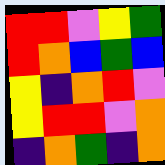[["red", "red", "violet", "yellow", "green"], ["red", "orange", "blue", "green", "blue"], ["yellow", "indigo", "orange", "red", "violet"], ["yellow", "red", "red", "violet", "orange"], ["indigo", "orange", "green", "indigo", "orange"]]